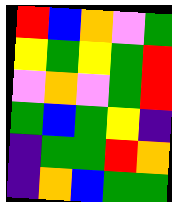[["red", "blue", "orange", "violet", "green"], ["yellow", "green", "yellow", "green", "red"], ["violet", "orange", "violet", "green", "red"], ["green", "blue", "green", "yellow", "indigo"], ["indigo", "green", "green", "red", "orange"], ["indigo", "orange", "blue", "green", "green"]]